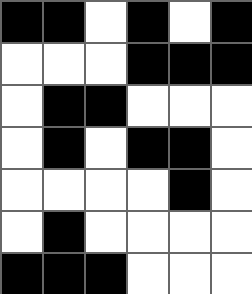[["black", "black", "white", "black", "white", "black"], ["white", "white", "white", "black", "black", "black"], ["white", "black", "black", "white", "white", "white"], ["white", "black", "white", "black", "black", "white"], ["white", "white", "white", "white", "black", "white"], ["white", "black", "white", "white", "white", "white"], ["black", "black", "black", "white", "white", "white"]]